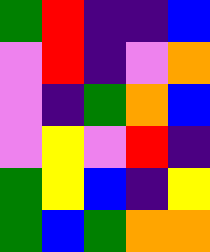[["green", "red", "indigo", "indigo", "blue"], ["violet", "red", "indigo", "violet", "orange"], ["violet", "indigo", "green", "orange", "blue"], ["violet", "yellow", "violet", "red", "indigo"], ["green", "yellow", "blue", "indigo", "yellow"], ["green", "blue", "green", "orange", "orange"]]